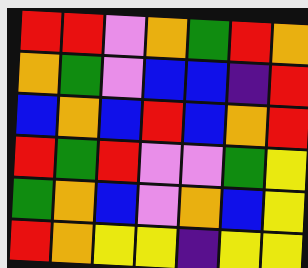[["red", "red", "violet", "orange", "green", "red", "orange"], ["orange", "green", "violet", "blue", "blue", "indigo", "red"], ["blue", "orange", "blue", "red", "blue", "orange", "red"], ["red", "green", "red", "violet", "violet", "green", "yellow"], ["green", "orange", "blue", "violet", "orange", "blue", "yellow"], ["red", "orange", "yellow", "yellow", "indigo", "yellow", "yellow"]]